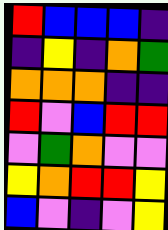[["red", "blue", "blue", "blue", "indigo"], ["indigo", "yellow", "indigo", "orange", "green"], ["orange", "orange", "orange", "indigo", "indigo"], ["red", "violet", "blue", "red", "red"], ["violet", "green", "orange", "violet", "violet"], ["yellow", "orange", "red", "red", "yellow"], ["blue", "violet", "indigo", "violet", "yellow"]]